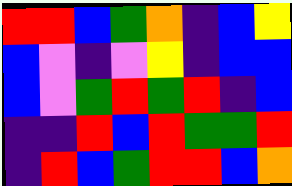[["red", "red", "blue", "green", "orange", "indigo", "blue", "yellow"], ["blue", "violet", "indigo", "violet", "yellow", "indigo", "blue", "blue"], ["blue", "violet", "green", "red", "green", "red", "indigo", "blue"], ["indigo", "indigo", "red", "blue", "red", "green", "green", "red"], ["indigo", "red", "blue", "green", "red", "red", "blue", "orange"]]